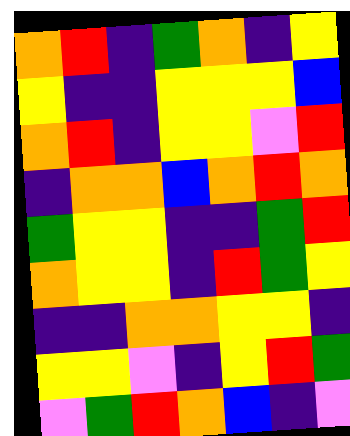[["orange", "red", "indigo", "green", "orange", "indigo", "yellow"], ["yellow", "indigo", "indigo", "yellow", "yellow", "yellow", "blue"], ["orange", "red", "indigo", "yellow", "yellow", "violet", "red"], ["indigo", "orange", "orange", "blue", "orange", "red", "orange"], ["green", "yellow", "yellow", "indigo", "indigo", "green", "red"], ["orange", "yellow", "yellow", "indigo", "red", "green", "yellow"], ["indigo", "indigo", "orange", "orange", "yellow", "yellow", "indigo"], ["yellow", "yellow", "violet", "indigo", "yellow", "red", "green"], ["violet", "green", "red", "orange", "blue", "indigo", "violet"]]